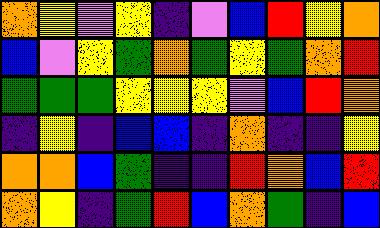[["orange", "yellow", "violet", "yellow", "indigo", "violet", "blue", "red", "yellow", "orange"], ["blue", "violet", "yellow", "green", "orange", "green", "yellow", "green", "orange", "red"], ["green", "green", "green", "yellow", "yellow", "yellow", "violet", "blue", "red", "orange"], ["indigo", "yellow", "indigo", "blue", "blue", "indigo", "orange", "indigo", "indigo", "yellow"], ["orange", "orange", "blue", "green", "indigo", "indigo", "red", "orange", "blue", "red"], ["orange", "yellow", "indigo", "green", "red", "blue", "orange", "green", "indigo", "blue"]]